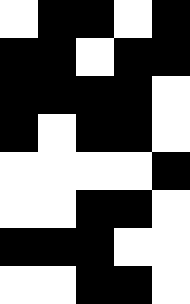[["white", "black", "black", "white", "black"], ["black", "black", "white", "black", "black"], ["black", "black", "black", "black", "white"], ["black", "white", "black", "black", "white"], ["white", "white", "white", "white", "black"], ["white", "white", "black", "black", "white"], ["black", "black", "black", "white", "white"], ["white", "white", "black", "black", "white"]]